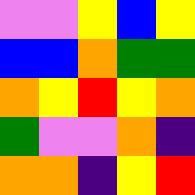[["violet", "violet", "yellow", "blue", "yellow"], ["blue", "blue", "orange", "green", "green"], ["orange", "yellow", "red", "yellow", "orange"], ["green", "violet", "violet", "orange", "indigo"], ["orange", "orange", "indigo", "yellow", "red"]]